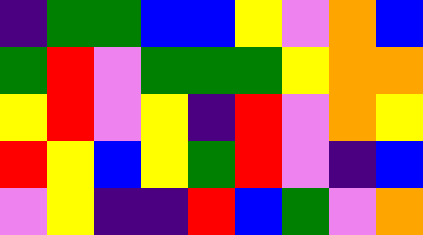[["indigo", "green", "green", "blue", "blue", "yellow", "violet", "orange", "blue"], ["green", "red", "violet", "green", "green", "green", "yellow", "orange", "orange"], ["yellow", "red", "violet", "yellow", "indigo", "red", "violet", "orange", "yellow"], ["red", "yellow", "blue", "yellow", "green", "red", "violet", "indigo", "blue"], ["violet", "yellow", "indigo", "indigo", "red", "blue", "green", "violet", "orange"]]